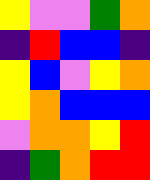[["yellow", "violet", "violet", "green", "orange"], ["indigo", "red", "blue", "blue", "indigo"], ["yellow", "blue", "violet", "yellow", "orange"], ["yellow", "orange", "blue", "blue", "blue"], ["violet", "orange", "orange", "yellow", "red"], ["indigo", "green", "orange", "red", "red"]]